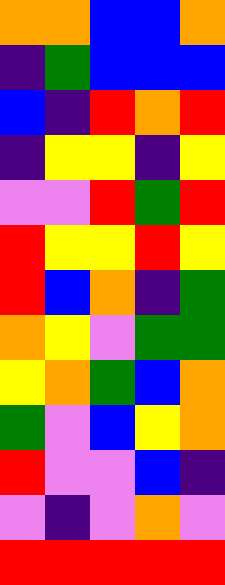[["orange", "orange", "blue", "blue", "orange"], ["indigo", "green", "blue", "blue", "blue"], ["blue", "indigo", "red", "orange", "red"], ["indigo", "yellow", "yellow", "indigo", "yellow"], ["violet", "violet", "red", "green", "red"], ["red", "yellow", "yellow", "red", "yellow"], ["red", "blue", "orange", "indigo", "green"], ["orange", "yellow", "violet", "green", "green"], ["yellow", "orange", "green", "blue", "orange"], ["green", "violet", "blue", "yellow", "orange"], ["red", "violet", "violet", "blue", "indigo"], ["violet", "indigo", "violet", "orange", "violet"], ["red", "red", "red", "red", "red"]]